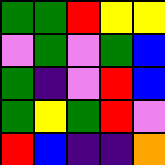[["green", "green", "red", "yellow", "yellow"], ["violet", "green", "violet", "green", "blue"], ["green", "indigo", "violet", "red", "blue"], ["green", "yellow", "green", "red", "violet"], ["red", "blue", "indigo", "indigo", "orange"]]